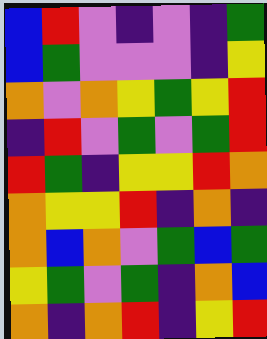[["blue", "red", "violet", "indigo", "violet", "indigo", "green"], ["blue", "green", "violet", "violet", "violet", "indigo", "yellow"], ["orange", "violet", "orange", "yellow", "green", "yellow", "red"], ["indigo", "red", "violet", "green", "violet", "green", "red"], ["red", "green", "indigo", "yellow", "yellow", "red", "orange"], ["orange", "yellow", "yellow", "red", "indigo", "orange", "indigo"], ["orange", "blue", "orange", "violet", "green", "blue", "green"], ["yellow", "green", "violet", "green", "indigo", "orange", "blue"], ["orange", "indigo", "orange", "red", "indigo", "yellow", "red"]]